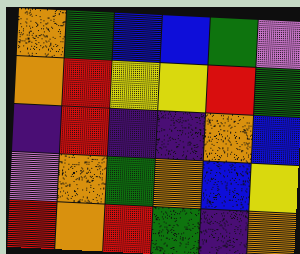[["orange", "green", "blue", "blue", "green", "violet"], ["orange", "red", "yellow", "yellow", "red", "green"], ["indigo", "red", "indigo", "indigo", "orange", "blue"], ["violet", "orange", "green", "orange", "blue", "yellow"], ["red", "orange", "red", "green", "indigo", "orange"]]